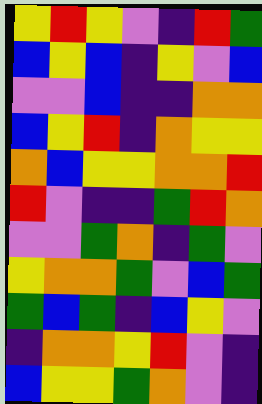[["yellow", "red", "yellow", "violet", "indigo", "red", "green"], ["blue", "yellow", "blue", "indigo", "yellow", "violet", "blue"], ["violet", "violet", "blue", "indigo", "indigo", "orange", "orange"], ["blue", "yellow", "red", "indigo", "orange", "yellow", "yellow"], ["orange", "blue", "yellow", "yellow", "orange", "orange", "red"], ["red", "violet", "indigo", "indigo", "green", "red", "orange"], ["violet", "violet", "green", "orange", "indigo", "green", "violet"], ["yellow", "orange", "orange", "green", "violet", "blue", "green"], ["green", "blue", "green", "indigo", "blue", "yellow", "violet"], ["indigo", "orange", "orange", "yellow", "red", "violet", "indigo"], ["blue", "yellow", "yellow", "green", "orange", "violet", "indigo"]]